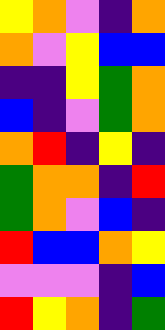[["yellow", "orange", "violet", "indigo", "orange"], ["orange", "violet", "yellow", "blue", "blue"], ["indigo", "indigo", "yellow", "green", "orange"], ["blue", "indigo", "violet", "green", "orange"], ["orange", "red", "indigo", "yellow", "indigo"], ["green", "orange", "orange", "indigo", "red"], ["green", "orange", "violet", "blue", "indigo"], ["red", "blue", "blue", "orange", "yellow"], ["violet", "violet", "violet", "indigo", "blue"], ["red", "yellow", "orange", "indigo", "green"]]